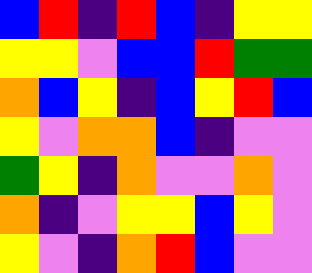[["blue", "red", "indigo", "red", "blue", "indigo", "yellow", "yellow"], ["yellow", "yellow", "violet", "blue", "blue", "red", "green", "green"], ["orange", "blue", "yellow", "indigo", "blue", "yellow", "red", "blue"], ["yellow", "violet", "orange", "orange", "blue", "indigo", "violet", "violet"], ["green", "yellow", "indigo", "orange", "violet", "violet", "orange", "violet"], ["orange", "indigo", "violet", "yellow", "yellow", "blue", "yellow", "violet"], ["yellow", "violet", "indigo", "orange", "red", "blue", "violet", "violet"]]